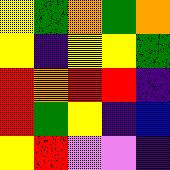[["yellow", "green", "orange", "green", "orange"], ["yellow", "indigo", "yellow", "yellow", "green"], ["red", "orange", "red", "red", "indigo"], ["red", "green", "yellow", "indigo", "blue"], ["yellow", "red", "violet", "violet", "indigo"]]